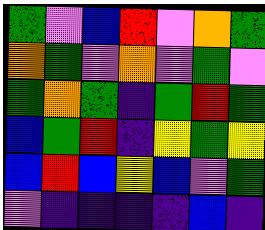[["green", "violet", "blue", "red", "violet", "orange", "green"], ["orange", "green", "violet", "orange", "violet", "green", "violet"], ["green", "orange", "green", "indigo", "green", "red", "green"], ["blue", "green", "red", "indigo", "yellow", "green", "yellow"], ["blue", "red", "blue", "yellow", "blue", "violet", "green"], ["violet", "indigo", "indigo", "indigo", "indigo", "blue", "indigo"]]